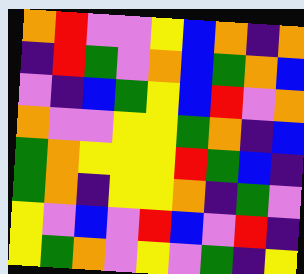[["orange", "red", "violet", "violet", "yellow", "blue", "orange", "indigo", "orange"], ["indigo", "red", "green", "violet", "orange", "blue", "green", "orange", "blue"], ["violet", "indigo", "blue", "green", "yellow", "blue", "red", "violet", "orange"], ["orange", "violet", "violet", "yellow", "yellow", "green", "orange", "indigo", "blue"], ["green", "orange", "yellow", "yellow", "yellow", "red", "green", "blue", "indigo"], ["green", "orange", "indigo", "yellow", "yellow", "orange", "indigo", "green", "violet"], ["yellow", "violet", "blue", "violet", "red", "blue", "violet", "red", "indigo"], ["yellow", "green", "orange", "violet", "yellow", "violet", "green", "indigo", "yellow"]]